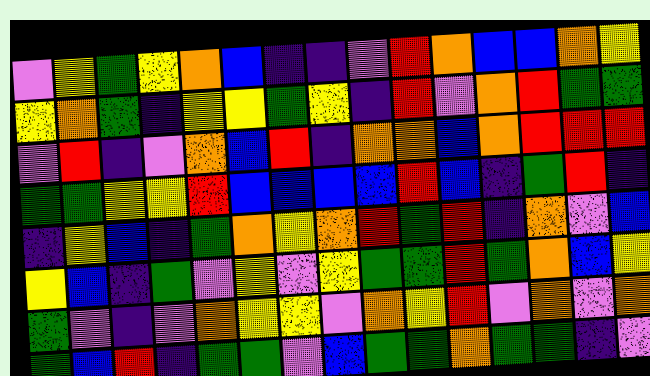[["violet", "yellow", "green", "yellow", "orange", "blue", "indigo", "indigo", "violet", "red", "orange", "blue", "blue", "orange", "yellow"], ["yellow", "orange", "green", "indigo", "yellow", "yellow", "green", "yellow", "indigo", "red", "violet", "orange", "red", "green", "green"], ["violet", "red", "indigo", "violet", "orange", "blue", "red", "indigo", "orange", "orange", "blue", "orange", "red", "red", "red"], ["green", "green", "yellow", "yellow", "red", "blue", "blue", "blue", "blue", "red", "blue", "indigo", "green", "red", "indigo"], ["indigo", "yellow", "blue", "indigo", "green", "orange", "yellow", "orange", "red", "green", "red", "indigo", "orange", "violet", "blue"], ["yellow", "blue", "indigo", "green", "violet", "yellow", "violet", "yellow", "green", "green", "red", "green", "orange", "blue", "yellow"], ["green", "violet", "indigo", "violet", "orange", "yellow", "yellow", "violet", "orange", "yellow", "red", "violet", "orange", "violet", "orange"], ["green", "blue", "red", "indigo", "green", "green", "violet", "blue", "green", "green", "orange", "green", "green", "indigo", "violet"]]